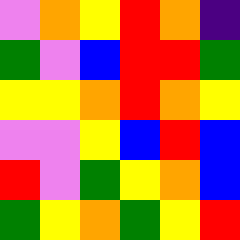[["violet", "orange", "yellow", "red", "orange", "indigo"], ["green", "violet", "blue", "red", "red", "green"], ["yellow", "yellow", "orange", "red", "orange", "yellow"], ["violet", "violet", "yellow", "blue", "red", "blue"], ["red", "violet", "green", "yellow", "orange", "blue"], ["green", "yellow", "orange", "green", "yellow", "red"]]